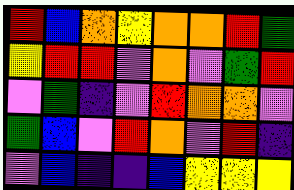[["red", "blue", "orange", "yellow", "orange", "orange", "red", "green"], ["yellow", "red", "red", "violet", "orange", "violet", "green", "red"], ["violet", "green", "indigo", "violet", "red", "orange", "orange", "violet"], ["green", "blue", "violet", "red", "orange", "violet", "red", "indigo"], ["violet", "blue", "indigo", "indigo", "blue", "yellow", "yellow", "yellow"]]